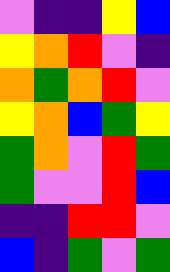[["violet", "indigo", "indigo", "yellow", "blue"], ["yellow", "orange", "red", "violet", "indigo"], ["orange", "green", "orange", "red", "violet"], ["yellow", "orange", "blue", "green", "yellow"], ["green", "orange", "violet", "red", "green"], ["green", "violet", "violet", "red", "blue"], ["indigo", "indigo", "red", "red", "violet"], ["blue", "indigo", "green", "violet", "green"]]